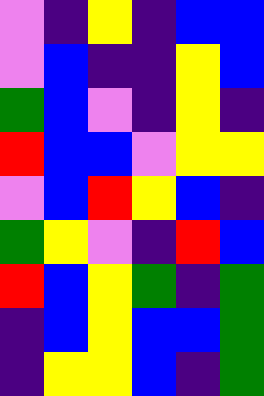[["violet", "indigo", "yellow", "indigo", "blue", "blue"], ["violet", "blue", "indigo", "indigo", "yellow", "blue"], ["green", "blue", "violet", "indigo", "yellow", "indigo"], ["red", "blue", "blue", "violet", "yellow", "yellow"], ["violet", "blue", "red", "yellow", "blue", "indigo"], ["green", "yellow", "violet", "indigo", "red", "blue"], ["red", "blue", "yellow", "green", "indigo", "green"], ["indigo", "blue", "yellow", "blue", "blue", "green"], ["indigo", "yellow", "yellow", "blue", "indigo", "green"]]